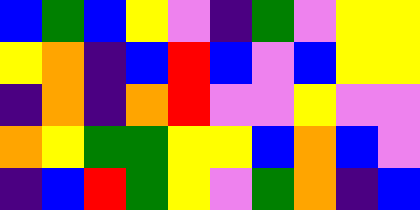[["blue", "green", "blue", "yellow", "violet", "indigo", "green", "violet", "yellow", "yellow"], ["yellow", "orange", "indigo", "blue", "red", "blue", "violet", "blue", "yellow", "yellow"], ["indigo", "orange", "indigo", "orange", "red", "violet", "violet", "yellow", "violet", "violet"], ["orange", "yellow", "green", "green", "yellow", "yellow", "blue", "orange", "blue", "violet"], ["indigo", "blue", "red", "green", "yellow", "violet", "green", "orange", "indigo", "blue"]]